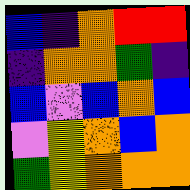[["blue", "indigo", "orange", "red", "red"], ["indigo", "orange", "orange", "green", "indigo"], ["blue", "violet", "blue", "orange", "blue"], ["violet", "yellow", "orange", "blue", "orange"], ["green", "yellow", "orange", "orange", "orange"]]